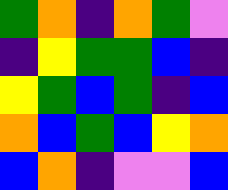[["green", "orange", "indigo", "orange", "green", "violet"], ["indigo", "yellow", "green", "green", "blue", "indigo"], ["yellow", "green", "blue", "green", "indigo", "blue"], ["orange", "blue", "green", "blue", "yellow", "orange"], ["blue", "orange", "indigo", "violet", "violet", "blue"]]